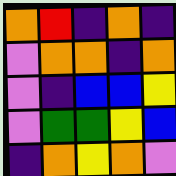[["orange", "red", "indigo", "orange", "indigo"], ["violet", "orange", "orange", "indigo", "orange"], ["violet", "indigo", "blue", "blue", "yellow"], ["violet", "green", "green", "yellow", "blue"], ["indigo", "orange", "yellow", "orange", "violet"]]